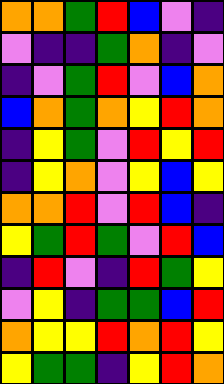[["orange", "orange", "green", "red", "blue", "violet", "indigo"], ["violet", "indigo", "indigo", "green", "orange", "indigo", "violet"], ["indigo", "violet", "green", "red", "violet", "blue", "orange"], ["blue", "orange", "green", "orange", "yellow", "red", "orange"], ["indigo", "yellow", "green", "violet", "red", "yellow", "red"], ["indigo", "yellow", "orange", "violet", "yellow", "blue", "yellow"], ["orange", "orange", "red", "violet", "red", "blue", "indigo"], ["yellow", "green", "red", "green", "violet", "red", "blue"], ["indigo", "red", "violet", "indigo", "red", "green", "yellow"], ["violet", "yellow", "indigo", "green", "green", "blue", "red"], ["orange", "yellow", "yellow", "red", "orange", "red", "yellow"], ["yellow", "green", "green", "indigo", "yellow", "red", "orange"]]